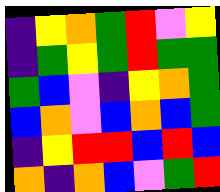[["indigo", "yellow", "orange", "green", "red", "violet", "yellow"], ["indigo", "green", "yellow", "green", "red", "green", "green"], ["green", "blue", "violet", "indigo", "yellow", "orange", "green"], ["blue", "orange", "violet", "blue", "orange", "blue", "green"], ["indigo", "yellow", "red", "red", "blue", "red", "blue"], ["orange", "indigo", "orange", "blue", "violet", "green", "red"]]